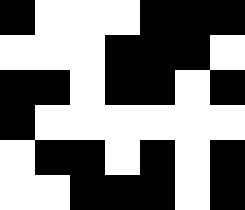[["black", "white", "white", "white", "black", "black", "black"], ["white", "white", "white", "black", "black", "black", "white"], ["black", "black", "white", "black", "black", "white", "black"], ["black", "white", "white", "white", "white", "white", "white"], ["white", "black", "black", "white", "black", "white", "black"], ["white", "white", "black", "black", "black", "white", "black"]]